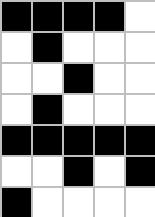[["black", "black", "black", "black", "white"], ["white", "black", "white", "white", "white"], ["white", "white", "black", "white", "white"], ["white", "black", "white", "white", "white"], ["black", "black", "black", "black", "black"], ["white", "white", "black", "white", "black"], ["black", "white", "white", "white", "white"]]